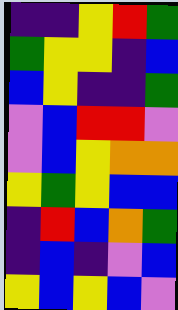[["indigo", "indigo", "yellow", "red", "green"], ["green", "yellow", "yellow", "indigo", "blue"], ["blue", "yellow", "indigo", "indigo", "green"], ["violet", "blue", "red", "red", "violet"], ["violet", "blue", "yellow", "orange", "orange"], ["yellow", "green", "yellow", "blue", "blue"], ["indigo", "red", "blue", "orange", "green"], ["indigo", "blue", "indigo", "violet", "blue"], ["yellow", "blue", "yellow", "blue", "violet"]]